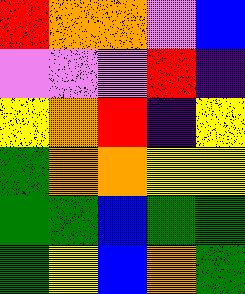[["red", "orange", "orange", "violet", "blue"], ["violet", "violet", "violet", "red", "indigo"], ["yellow", "orange", "red", "indigo", "yellow"], ["green", "orange", "orange", "yellow", "yellow"], ["green", "green", "blue", "green", "green"], ["green", "yellow", "blue", "orange", "green"]]